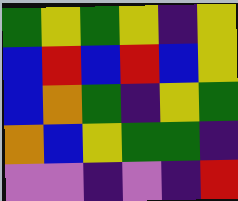[["green", "yellow", "green", "yellow", "indigo", "yellow"], ["blue", "red", "blue", "red", "blue", "yellow"], ["blue", "orange", "green", "indigo", "yellow", "green"], ["orange", "blue", "yellow", "green", "green", "indigo"], ["violet", "violet", "indigo", "violet", "indigo", "red"]]